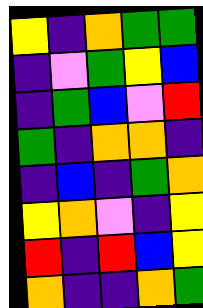[["yellow", "indigo", "orange", "green", "green"], ["indigo", "violet", "green", "yellow", "blue"], ["indigo", "green", "blue", "violet", "red"], ["green", "indigo", "orange", "orange", "indigo"], ["indigo", "blue", "indigo", "green", "orange"], ["yellow", "orange", "violet", "indigo", "yellow"], ["red", "indigo", "red", "blue", "yellow"], ["orange", "indigo", "indigo", "orange", "green"]]